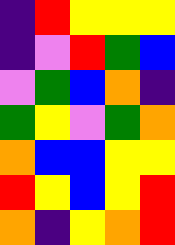[["indigo", "red", "yellow", "yellow", "yellow"], ["indigo", "violet", "red", "green", "blue"], ["violet", "green", "blue", "orange", "indigo"], ["green", "yellow", "violet", "green", "orange"], ["orange", "blue", "blue", "yellow", "yellow"], ["red", "yellow", "blue", "yellow", "red"], ["orange", "indigo", "yellow", "orange", "red"]]